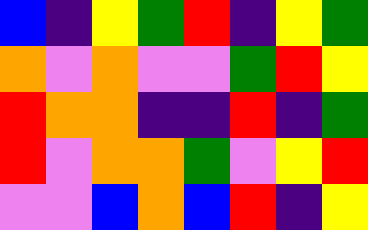[["blue", "indigo", "yellow", "green", "red", "indigo", "yellow", "green"], ["orange", "violet", "orange", "violet", "violet", "green", "red", "yellow"], ["red", "orange", "orange", "indigo", "indigo", "red", "indigo", "green"], ["red", "violet", "orange", "orange", "green", "violet", "yellow", "red"], ["violet", "violet", "blue", "orange", "blue", "red", "indigo", "yellow"]]